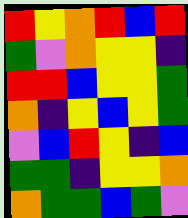[["red", "yellow", "orange", "red", "blue", "red"], ["green", "violet", "orange", "yellow", "yellow", "indigo"], ["red", "red", "blue", "yellow", "yellow", "green"], ["orange", "indigo", "yellow", "blue", "yellow", "green"], ["violet", "blue", "red", "yellow", "indigo", "blue"], ["green", "green", "indigo", "yellow", "yellow", "orange"], ["orange", "green", "green", "blue", "green", "violet"]]